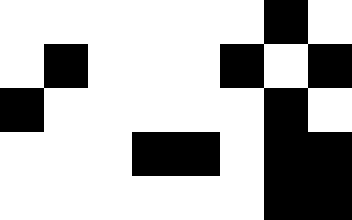[["white", "white", "white", "white", "white", "white", "black", "white"], ["white", "black", "white", "white", "white", "black", "white", "black"], ["black", "white", "white", "white", "white", "white", "black", "white"], ["white", "white", "white", "black", "black", "white", "black", "black"], ["white", "white", "white", "white", "white", "white", "black", "black"]]